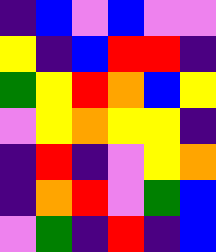[["indigo", "blue", "violet", "blue", "violet", "violet"], ["yellow", "indigo", "blue", "red", "red", "indigo"], ["green", "yellow", "red", "orange", "blue", "yellow"], ["violet", "yellow", "orange", "yellow", "yellow", "indigo"], ["indigo", "red", "indigo", "violet", "yellow", "orange"], ["indigo", "orange", "red", "violet", "green", "blue"], ["violet", "green", "indigo", "red", "indigo", "blue"]]